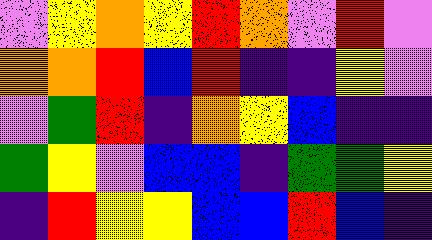[["violet", "yellow", "orange", "yellow", "red", "orange", "violet", "red", "violet"], ["orange", "orange", "red", "blue", "red", "indigo", "indigo", "yellow", "violet"], ["violet", "green", "red", "indigo", "orange", "yellow", "blue", "indigo", "indigo"], ["green", "yellow", "violet", "blue", "blue", "indigo", "green", "green", "yellow"], ["indigo", "red", "yellow", "yellow", "blue", "blue", "red", "blue", "indigo"]]